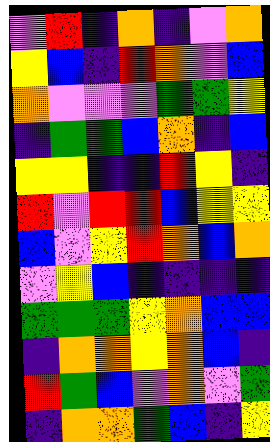[["violet", "red", "indigo", "orange", "indigo", "violet", "orange"], ["yellow", "blue", "indigo", "red", "orange", "violet", "blue"], ["orange", "violet", "violet", "violet", "green", "green", "yellow"], ["indigo", "green", "green", "blue", "orange", "indigo", "blue"], ["yellow", "yellow", "indigo", "indigo", "red", "yellow", "indigo"], ["red", "violet", "red", "red", "blue", "yellow", "yellow"], ["blue", "violet", "yellow", "red", "orange", "blue", "orange"], ["violet", "yellow", "blue", "indigo", "indigo", "indigo", "indigo"], ["green", "green", "green", "yellow", "orange", "blue", "blue"], ["indigo", "orange", "orange", "yellow", "orange", "blue", "indigo"], ["red", "green", "blue", "violet", "orange", "violet", "green"], ["indigo", "orange", "orange", "green", "blue", "indigo", "yellow"]]